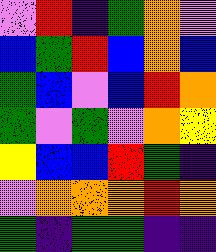[["violet", "red", "indigo", "green", "orange", "violet"], ["blue", "green", "red", "blue", "orange", "blue"], ["green", "blue", "violet", "blue", "red", "orange"], ["green", "violet", "green", "violet", "orange", "yellow"], ["yellow", "blue", "blue", "red", "green", "indigo"], ["violet", "orange", "orange", "orange", "red", "orange"], ["green", "indigo", "green", "green", "indigo", "indigo"]]